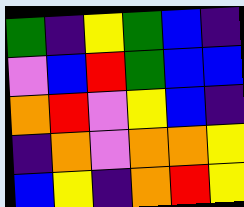[["green", "indigo", "yellow", "green", "blue", "indigo"], ["violet", "blue", "red", "green", "blue", "blue"], ["orange", "red", "violet", "yellow", "blue", "indigo"], ["indigo", "orange", "violet", "orange", "orange", "yellow"], ["blue", "yellow", "indigo", "orange", "red", "yellow"]]